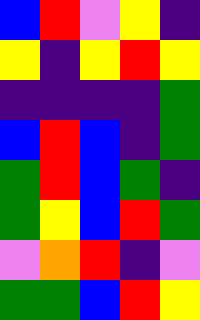[["blue", "red", "violet", "yellow", "indigo"], ["yellow", "indigo", "yellow", "red", "yellow"], ["indigo", "indigo", "indigo", "indigo", "green"], ["blue", "red", "blue", "indigo", "green"], ["green", "red", "blue", "green", "indigo"], ["green", "yellow", "blue", "red", "green"], ["violet", "orange", "red", "indigo", "violet"], ["green", "green", "blue", "red", "yellow"]]